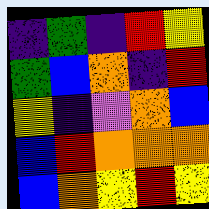[["indigo", "green", "indigo", "red", "yellow"], ["green", "blue", "orange", "indigo", "red"], ["yellow", "indigo", "violet", "orange", "blue"], ["blue", "red", "orange", "orange", "orange"], ["blue", "orange", "yellow", "red", "yellow"]]